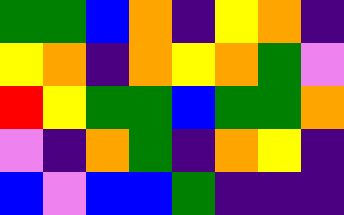[["green", "green", "blue", "orange", "indigo", "yellow", "orange", "indigo"], ["yellow", "orange", "indigo", "orange", "yellow", "orange", "green", "violet"], ["red", "yellow", "green", "green", "blue", "green", "green", "orange"], ["violet", "indigo", "orange", "green", "indigo", "orange", "yellow", "indigo"], ["blue", "violet", "blue", "blue", "green", "indigo", "indigo", "indigo"]]